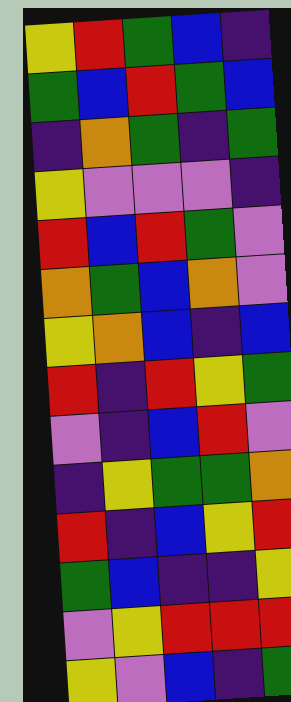[["yellow", "red", "green", "blue", "indigo"], ["green", "blue", "red", "green", "blue"], ["indigo", "orange", "green", "indigo", "green"], ["yellow", "violet", "violet", "violet", "indigo"], ["red", "blue", "red", "green", "violet"], ["orange", "green", "blue", "orange", "violet"], ["yellow", "orange", "blue", "indigo", "blue"], ["red", "indigo", "red", "yellow", "green"], ["violet", "indigo", "blue", "red", "violet"], ["indigo", "yellow", "green", "green", "orange"], ["red", "indigo", "blue", "yellow", "red"], ["green", "blue", "indigo", "indigo", "yellow"], ["violet", "yellow", "red", "red", "red"], ["yellow", "violet", "blue", "indigo", "green"]]